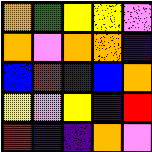[["orange", "green", "yellow", "yellow", "violet"], ["orange", "violet", "orange", "orange", "indigo"], ["blue", "red", "indigo", "blue", "orange"], ["yellow", "violet", "yellow", "indigo", "red"], ["red", "indigo", "indigo", "orange", "violet"]]